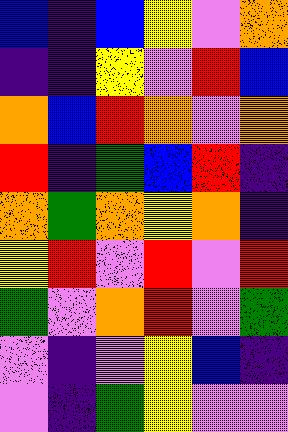[["blue", "indigo", "blue", "yellow", "violet", "orange"], ["indigo", "indigo", "yellow", "violet", "red", "blue"], ["orange", "blue", "red", "orange", "violet", "orange"], ["red", "indigo", "green", "blue", "red", "indigo"], ["orange", "green", "orange", "yellow", "orange", "indigo"], ["yellow", "red", "violet", "red", "violet", "red"], ["green", "violet", "orange", "red", "violet", "green"], ["violet", "indigo", "violet", "yellow", "blue", "indigo"], ["violet", "indigo", "green", "yellow", "violet", "violet"]]